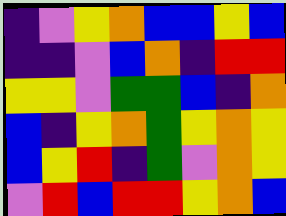[["indigo", "violet", "yellow", "orange", "blue", "blue", "yellow", "blue"], ["indigo", "indigo", "violet", "blue", "orange", "indigo", "red", "red"], ["yellow", "yellow", "violet", "green", "green", "blue", "indigo", "orange"], ["blue", "indigo", "yellow", "orange", "green", "yellow", "orange", "yellow"], ["blue", "yellow", "red", "indigo", "green", "violet", "orange", "yellow"], ["violet", "red", "blue", "red", "red", "yellow", "orange", "blue"]]